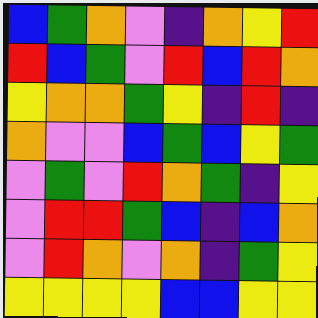[["blue", "green", "orange", "violet", "indigo", "orange", "yellow", "red"], ["red", "blue", "green", "violet", "red", "blue", "red", "orange"], ["yellow", "orange", "orange", "green", "yellow", "indigo", "red", "indigo"], ["orange", "violet", "violet", "blue", "green", "blue", "yellow", "green"], ["violet", "green", "violet", "red", "orange", "green", "indigo", "yellow"], ["violet", "red", "red", "green", "blue", "indigo", "blue", "orange"], ["violet", "red", "orange", "violet", "orange", "indigo", "green", "yellow"], ["yellow", "yellow", "yellow", "yellow", "blue", "blue", "yellow", "yellow"]]